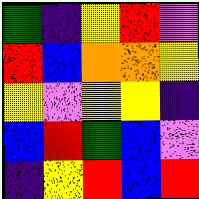[["green", "indigo", "yellow", "red", "violet"], ["red", "blue", "orange", "orange", "yellow"], ["yellow", "violet", "yellow", "yellow", "indigo"], ["blue", "red", "green", "blue", "violet"], ["indigo", "yellow", "red", "blue", "red"]]